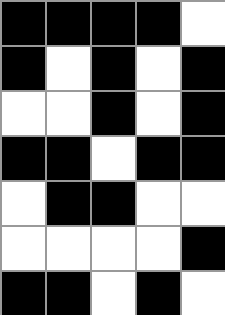[["black", "black", "black", "black", "white"], ["black", "white", "black", "white", "black"], ["white", "white", "black", "white", "black"], ["black", "black", "white", "black", "black"], ["white", "black", "black", "white", "white"], ["white", "white", "white", "white", "black"], ["black", "black", "white", "black", "white"]]